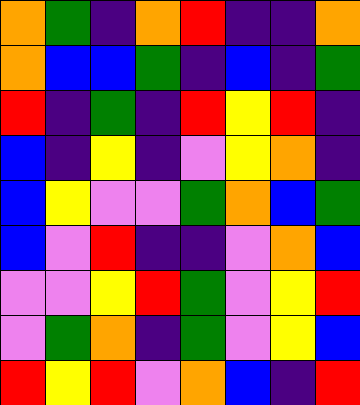[["orange", "green", "indigo", "orange", "red", "indigo", "indigo", "orange"], ["orange", "blue", "blue", "green", "indigo", "blue", "indigo", "green"], ["red", "indigo", "green", "indigo", "red", "yellow", "red", "indigo"], ["blue", "indigo", "yellow", "indigo", "violet", "yellow", "orange", "indigo"], ["blue", "yellow", "violet", "violet", "green", "orange", "blue", "green"], ["blue", "violet", "red", "indigo", "indigo", "violet", "orange", "blue"], ["violet", "violet", "yellow", "red", "green", "violet", "yellow", "red"], ["violet", "green", "orange", "indigo", "green", "violet", "yellow", "blue"], ["red", "yellow", "red", "violet", "orange", "blue", "indigo", "red"]]